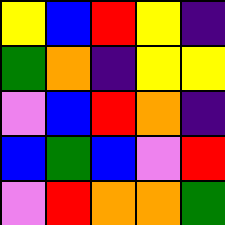[["yellow", "blue", "red", "yellow", "indigo"], ["green", "orange", "indigo", "yellow", "yellow"], ["violet", "blue", "red", "orange", "indigo"], ["blue", "green", "blue", "violet", "red"], ["violet", "red", "orange", "orange", "green"]]